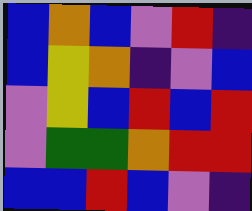[["blue", "orange", "blue", "violet", "red", "indigo"], ["blue", "yellow", "orange", "indigo", "violet", "blue"], ["violet", "yellow", "blue", "red", "blue", "red"], ["violet", "green", "green", "orange", "red", "red"], ["blue", "blue", "red", "blue", "violet", "indigo"]]